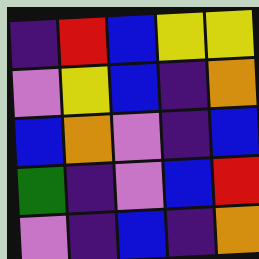[["indigo", "red", "blue", "yellow", "yellow"], ["violet", "yellow", "blue", "indigo", "orange"], ["blue", "orange", "violet", "indigo", "blue"], ["green", "indigo", "violet", "blue", "red"], ["violet", "indigo", "blue", "indigo", "orange"]]